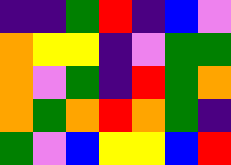[["indigo", "indigo", "green", "red", "indigo", "blue", "violet"], ["orange", "yellow", "yellow", "indigo", "violet", "green", "green"], ["orange", "violet", "green", "indigo", "red", "green", "orange"], ["orange", "green", "orange", "red", "orange", "green", "indigo"], ["green", "violet", "blue", "yellow", "yellow", "blue", "red"]]